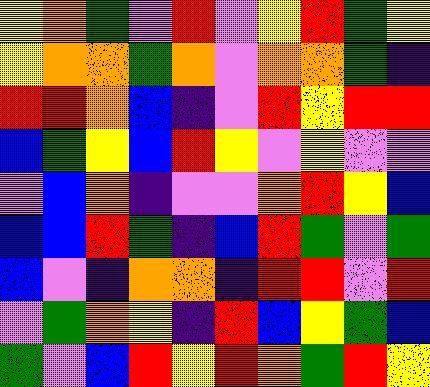[["yellow", "orange", "green", "violet", "red", "violet", "yellow", "red", "green", "yellow"], ["yellow", "orange", "orange", "green", "orange", "violet", "orange", "orange", "green", "indigo"], ["red", "red", "orange", "blue", "indigo", "violet", "red", "yellow", "red", "red"], ["blue", "green", "yellow", "blue", "red", "yellow", "violet", "yellow", "violet", "violet"], ["violet", "blue", "orange", "indigo", "violet", "violet", "orange", "red", "yellow", "blue"], ["blue", "blue", "red", "green", "indigo", "blue", "red", "green", "violet", "green"], ["blue", "violet", "indigo", "orange", "orange", "indigo", "red", "red", "violet", "red"], ["violet", "green", "orange", "yellow", "indigo", "red", "blue", "yellow", "green", "blue"], ["green", "violet", "blue", "red", "yellow", "red", "orange", "green", "red", "yellow"]]